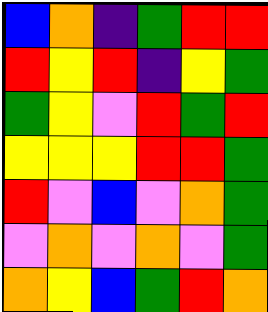[["blue", "orange", "indigo", "green", "red", "red"], ["red", "yellow", "red", "indigo", "yellow", "green"], ["green", "yellow", "violet", "red", "green", "red"], ["yellow", "yellow", "yellow", "red", "red", "green"], ["red", "violet", "blue", "violet", "orange", "green"], ["violet", "orange", "violet", "orange", "violet", "green"], ["orange", "yellow", "blue", "green", "red", "orange"]]